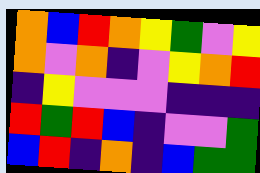[["orange", "blue", "red", "orange", "yellow", "green", "violet", "yellow"], ["orange", "violet", "orange", "indigo", "violet", "yellow", "orange", "red"], ["indigo", "yellow", "violet", "violet", "violet", "indigo", "indigo", "indigo"], ["red", "green", "red", "blue", "indigo", "violet", "violet", "green"], ["blue", "red", "indigo", "orange", "indigo", "blue", "green", "green"]]